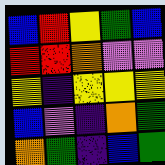[["blue", "red", "yellow", "green", "blue"], ["red", "red", "orange", "violet", "violet"], ["yellow", "indigo", "yellow", "yellow", "yellow"], ["blue", "violet", "indigo", "orange", "green"], ["orange", "green", "indigo", "blue", "green"]]